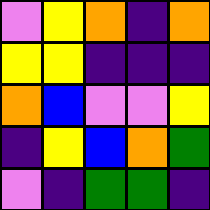[["violet", "yellow", "orange", "indigo", "orange"], ["yellow", "yellow", "indigo", "indigo", "indigo"], ["orange", "blue", "violet", "violet", "yellow"], ["indigo", "yellow", "blue", "orange", "green"], ["violet", "indigo", "green", "green", "indigo"]]